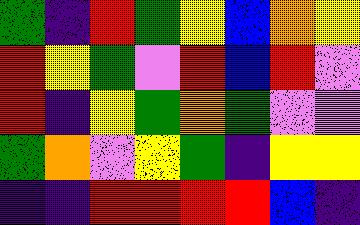[["green", "indigo", "red", "green", "yellow", "blue", "orange", "yellow"], ["red", "yellow", "green", "violet", "red", "blue", "red", "violet"], ["red", "indigo", "yellow", "green", "orange", "green", "violet", "violet"], ["green", "orange", "violet", "yellow", "green", "indigo", "yellow", "yellow"], ["indigo", "indigo", "red", "red", "red", "red", "blue", "indigo"]]